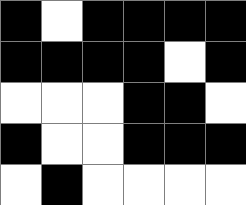[["black", "white", "black", "black", "black", "black"], ["black", "black", "black", "black", "white", "black"], ["white", "white", "white", "black", "black", "white"], ["black", "white", "white", "black", "black", "black"], ["white", "black", "white", "white", "white", "white"]]